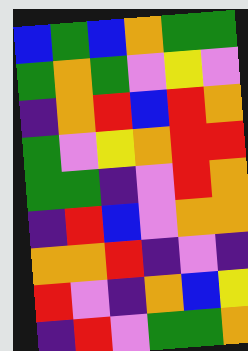[["blue", "green", "blue", "orange", "green", "green"], ["green", "orange", "green", "violet", "yellow", "violet"], ["indigo", "orange", "red", "blue", "red", "orange"], ["green", "violet", "yellow", "orange", "red", "red"], ["green", "green", "indigo", "violet", "red", "orange"], ["indigo", "red", "blue", "violet", "orange", "orange"], ["orange", "orange", "red", "indigo", "violet", "indigo"], ["red", "violet", "indigo", "orange", "blue", "yellow"], ["indigo", "red", "violet", "green", "green", "orange"]]